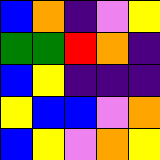[["blue", "orange", "indigo", "violet", "yellow"], ["green", "green", "red", "orange", "indigo"], ["blue", "yellow", "indigo", "indigo", "indigo"], ["yellow", "blue", "blue", "violet", "orange"], ["blue", "yellow", "violet", "orange", "yellow"]]